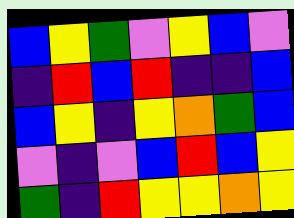[["blue", "yellow", "green", "violet", "yellow", "blue", "violet"], ["indigo", "red", "blue", "red", "indigo", "indigo", "blue"], ["blue", "yellow", "indigo", "yellow", "orange", "green", "blue"], ["violet", "indigo", "violet", "blue", "red", "blue", "yellow"], ["green", "indigo", "red", "yellow", "yellow", "orange", "yellow"]]